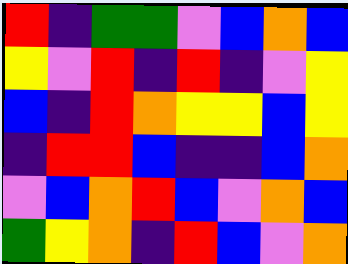[["red", "indigo", "green", "green", "violet", "blue", "orange", "blue"], ["yellow", "violet", "red", "indigo", "red", "indigo", "violet", "yellow"], ["blue", "indigo", "red", "orange", "yellow", "yellow", "blue", "yellow"], ["indigo", "red", "red", "blue", "indigo", "indigo", "blue", "orange"], ["violet", "blue", "orange", "red", "blue", "violet", "orange", "blue"], ["green", "yellow", "orange", "indigo", "red", "blue", "violet", "orange"]]